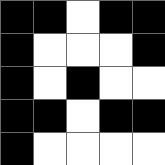[["black", "black", "white", "black", "black"], ["black", "white", "white", "white", "black"], ["black", "white", "black", "white", "white"], ["black", "black", "white", "black", "black"], ["black", "white", "white", "white", "white"]]